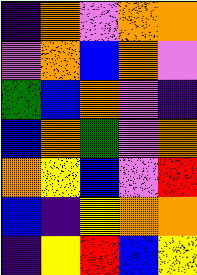[["indigo", "orange", "violet", "orange", "orange"], ["violet", "orange", "blue", "orange", "violet"], ["green", "blue", "orange", "violet", "indigo"], ["blue", "orange", "green", "violet", "orange"], ["orange", "yellow", "blue", "violet", "red"], ["blue", "indigo", "yellow", "orange", "orange"], ["indigo", "yellow", "red", "blue", "yellow"]]